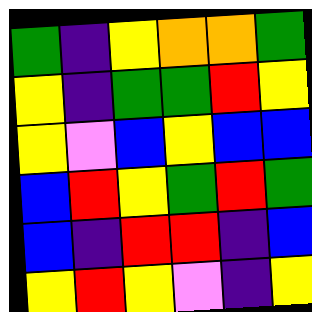[["green", "indigo", "yellow", "orange", "orange", "green"], ["yellow", "indigo", "green", "green", "red", "yellow"], ["yellow", "violet", "blue", "yellow", "blue", "blue"], ["blue", "red", "yellow", "green", "red", "green"], ["blue", "indigo", "red", "red", "indigo", "blue"], ["yellow", "red", "yellow", "violet", "indigo", "yellow"]]